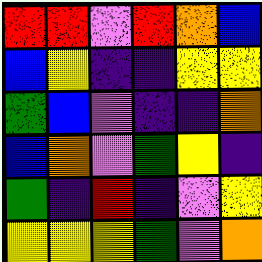[["red", "red", "violet", "red", "orange", "blue"], ["blue", "yellow", "indigo", "indigo", "yellow", "yellow"], ["green", "blue", "violet", "indigo", "indigo", "orange"], ["blue", "orange", "violet", "green", "yellow", "indigo"], ["green", "indigo", "red", "indigo", "violet", "yellow"], ["yellow", "yellow", "yellow", "green", "violet", "orange"]]